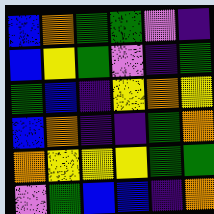[["blue", "orange", "green", "green", "violet", "indigo"], ["blue", "yellow", "green", "violet", "indigo", "green"], ["green", "blue", "indigo", "yellow", "orange", "yellow"], ["blue", "orange", "indigo", "indigo", "green", "orange"], ["orange", "yellow", "yellow", "yellow", "green", "green"], ["violet", "green", "blue", "blue", "indigo", "orange"]]